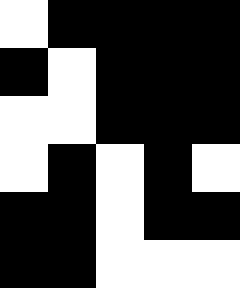[["white", "black", "black", "black", "black"], ["black", "white", "black", "black", "black"], ["white", "white", "black", "black", "black"], ["white", "black", "white", "black", "white"], ["black", "black", "white", "black", "black"], ["black", "black", "white", "white", "white"]]